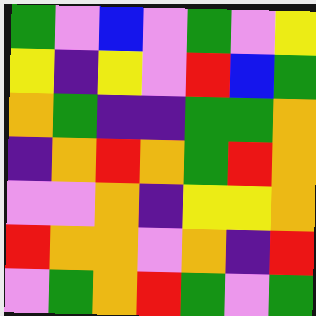[["green", "violet", "blue", "violet", "green", "violet", "yellow"], ["yellow", "indigo", "yellow", "violet", "red", "blue", "green"], ["orange", "green", "indigo", "indigo", "green", "green", "orange"], ["indigo", "orange", "red", "orange", "green", "red", "orange"], ["violet", "violet", "orange", "indigo", "yellow", "yellow", "orange"], ["red", "orange", "orange", "violet", "orange", "indigo", "red"], ["violet", "green", "orange", "red", "green", "violet", "green"]]